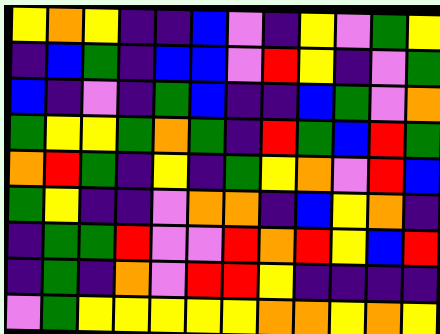[["yellow", "orange", "yellow", "indigo", "indigo", "blue", "violet", "indigo", "yellow", "violet", "green", "yellow"], ["indigo", "blue", "green", "indigo", "blue", "blue", "violet", "red", "yellow", "indigo", "violet", "green"], ["blue", "indigo", "violet", "indigo", "green", "blue", "indigo", "indigo", "blue", "green", "violet", "orange"], ["green", "yellow", "yellow", "green", "orange", "green", "indigo", "red", "green", "blue", "red", "green"], ["orange", "red", "green", "indigo", "yellow", "indigo", "green", "yellow", "orange", "violet", "red", "blue"], ["green", "yellow", "indigo", "indigo", "violet", "orange", "orange", "indigo", "blue", "yellow", "orange", "indigo"], ["indigo", "green", "green", "red", "violet", "violet", "red", "orange", "red", "yellow", "blue", "red"], ["indigo", "green", "indigo", "orange", "violet", "red", "red", "yellow", "indigo", "indigo", "indigo", "indigo"], ["violet", "green", "yellow", "yellow", "yellow", "yellow", "yellow", "orange", "orange", "yellow", "orange", "yellow"]]